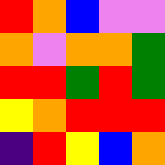[["red", "orange", "blue", "violet", "violet"], ["orange", "violet", "orange", "orange", "green"], ["red", "red", "green", "red", "green"], ["yellow", "orange", "red", "red", "red"], ["indigo", "red", "yellow", "blue", "orange"]]